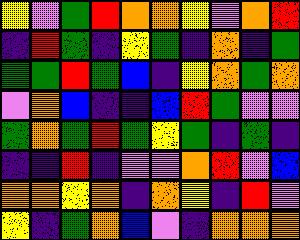[["yellow", "violet", "green", "red", "orange", "orange", "yellow", "violet", "orange", "red"], ["indigo", "red", "green", "indigo", "yellow", "green", "indigo", "orange", "indigo", "green"], ["green", "green", "red", "green", "blue", "indigo", "yellow", "orange", "green", "orange"], ["violet", "orange", "blue", "indigo", "indigo", "blue", "red", "green", "violet", "violet"], ["green", "orange", "green", "red", "green", "yellow", "green", "indigo", "green", "indigo"], ["indigo", "indigo", "red", "indigo", "violet", "violet", "orange", "red", "violet", "blue"], ["orange", "orange", "yellow", "orange", "indigo", "orange", "yellow", "indigo", "red", "violet"], ["yellow", "indigo", "green", "orange", "blue", "violet", "indigo", "orange", "orange", "orange"]]